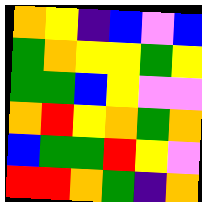[["orange", "yellow", "indigo", "blue", "violet", "blue"], ["green", "orange", "yellow", "yellow", "green", "yellow"], ["green", "green", "blue", "yellow", "violet", "violet"], ["orange", "red", "yellow", "orange", "green", "orange"], ["blue", "green", "green", "red", "yellow", "violet"], ["red", "red", "orange", "green", "indigo", "orange"]]